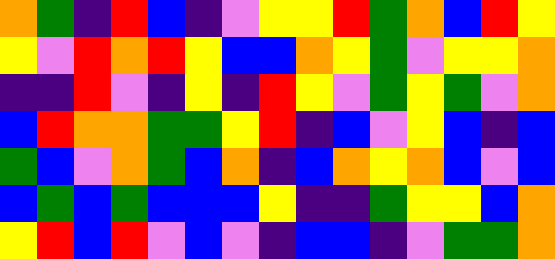[["orange", "green", "indigo", "red", "blue", "indigo", "violet", "yellow", "yellow", "red", "green", "orange", "blue", "red", "yellow"], ["yellow", "violet", "red", "orange", "red", "yellow", "blue", "blue", "orange", "yellow", "green", "violet", "yellow", "yellow", "orange"], ["indigo", "indigo", "red", "violet", "indigo", "yellow", "indigo", "red", "yellow", "violet", "green", "yellow", "green", "violet", "orange"], ["blue", "red", "orange", "orange", "green", "green", "yellow", "red", "indigo", "blue", "violet", "yellow", "blue", "indigo", "blue"], ["green", "blue", "violet", "orange", "green", "blue", "orange", "indigo", "blue", "orange", "yellow", "orange", "blue", "violet", "blue"], ["blue", "green", "blue", "green", "blue", "blue", "blue", "yellow", "indigo", "indigo", "green", "yellow", "yellow", "blue", "orange"], ["yellow", "red", "blue", "red", "violet", "blue", "violet", "indigo", "blue", "blue", "indigo", "violet", "green", "green", "orange"]]